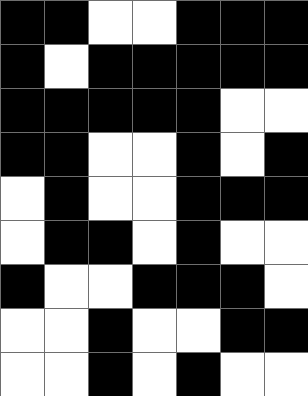[["black", "black", "white", "white", "black", "black", "black"], ["black", "white", "black", "black", "black", "black", "black"], ["black", "black", "black", "black", "black", "white", "white"], ["black", "black", "white", "white", "black", "white", "black"], ["white", "black", "white", "white", "black", "black", "black"], ["white", "black", "black", "white", "black", "white", "white"], ["black", "white", "white", "black", "black", "black", "white"], ["white", "white", "black", "white", "white", "black", "black"], ["white", "white", "black", "white", "black", "white", "white"]]